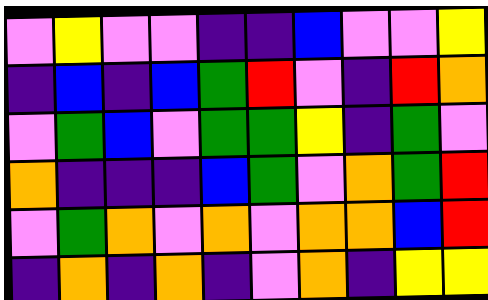[["violet", "yellow", "violet", "violet", "indigo", "indigo", "blue", "violet", "violet", "yellow"], ["indigo", "blue", "indigo", "blue", "green", "red", "violet", "indigo", "red", "orange"], ["violet", "green", "blue", "violet", "green", "green", "yellow", "indigo", "green", "violet"], ["orange", "indigo", "indigo", "indigo", "blue", "green", "violet", "orange", "green", "red"], ["violet", "green", "orange", "violet", "orange", "violet", "orange", "orange", "blue", "red"], ["indigo", "orange", "indigo", "orange", "indigo", "violet", "orange", "indigo", "yellow", "yellow"]]